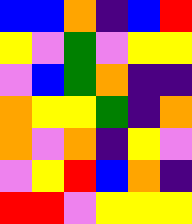[["blue", "blue", "orange", "indigo", "blue", "red"], ["yellow", "violet", "green", "violet", "yellow", "yellow"], ["violet", "blue", "green", "orange", "indigo", "indigo"], ["orange", "yellow", "yellow", "green", "indigo", "orange"], ["orange", "violet", "orange", "indigo", "yellow", "violet"], ["violet", "yellow", "red", "blue", "orange", "indigo"], ["red", "red", "violet", "yellow", "yellow", "yellow"]]